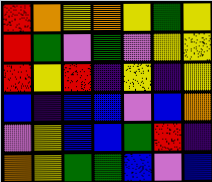[["red", "orange", "yellow", "orange", "yellow", "green", "yellow"], ["red", "green", "violet", "green", "violet", "yellow", "yellow"], ["red", "yellow", "red", "indigo", "yellow", "indigo", "yellow"], ["blue", "indigo", "blue", "blue", "violet", "blue", "orange"], ["violet", "yellow", "blue", "blue", "green", "red", "indigo"], ["orange", "yellow", "green", "green", "blue", "violet", "blue"]]